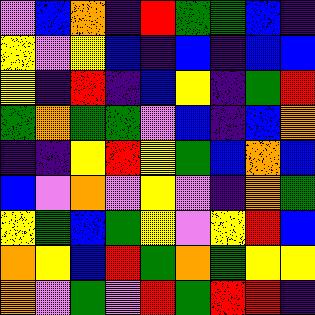[["violet", "blue", "orange", "indigo", "red", "green", "green", "blue", "indigo"], ["yellow", "violet", "yellow", "blue", "indigo", "blue", "indigo", "blue", "blue"], ["yellow", "indigo", "red", "indigo", "blue", "yellow", "indigo", "green", "red"], ["green", "orange", "green", "green", "violet", "blue", "indigo", "blue", "orange"], ["indigo", "indigo", "yellow", "red", "yellow", "green", "blue", "orange", "blue"], ["blue", "violet", "orange", "violet", "yellow", "violet", "indigo", "orange", "green"], ["yellow", "green", "blue", "green", "yellow", "violet", "yellow", "red", "blue"], ["orange", "yellow", "blue", "red", "green", "orange", "green", "yellow", "yellow"], ["orange", "violet", "green", "violet", "red", "green", "red", "red", "indigo"]]